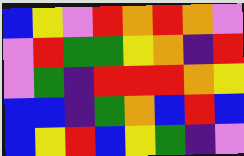[["blue", "yellow", "violet", "red", "orange", "red", "orange", "violet"], ["violet", "red", "green", "green", "yellow", "orange", "indigo", "red"], ["violet", "green", "indigo", "red", "red", "red", "orange", "yellow"], ["blue", "blue", "indigo", "green", "orange", "blue", "red", "blue"], ["blue", "yellow", "red", "blue", "yellow", "green", "indigo", "violet"]]